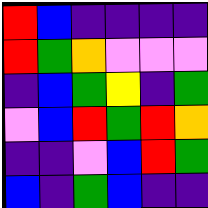[["red", "blue", "indigo", "indigo", "indigo", "indigo"], ["red", "green", "orange", "violet", "violet", "violet"], ["indigo", "blue", "green", "yellow", "indigo", "green"], ["violet", "blue", "red", "green", "red", "orange"], ["indigo", "indigo", "violet", "blue", "red", "green"], ["blue", "indigo", "green", "blue", "indigo", "indigo"]]